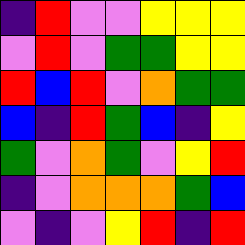[["indigo", "red", "violet", "violet", "yellow", "yellow", "yellow"], ["violet", "red", "violet", "green", "green", "yellow", "yellow"], ["red", "blue", "red", "violet", "orange", "green", "green"], ["blue", "indigo", "red", "green", "blue", "indigo", "yellow"], ["green", "violet", "orange", "green", "violet", "yellow", "red"], ["indigo", "violet", "orange", "orange", "orange", "green", "blue"], ["violet", "indigo", "violet", "yellow", "red", "indigo", "red"]]